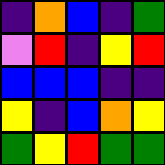[["indigo", "orange", "blue", "indigo", "green"], ["violet", "red", "indigo", "yellow", "red"], ["blue", "blue", "blue", "indigo", "indigo"], ["yellow", "indigo", "blue", "orange", "yellow"], ["green", "yellow", "red", "green", "green"]]